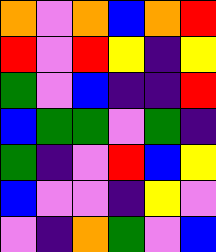[["orange", "violet", "orange", "blue", "orange", "red"], ["red", "violet", "red", "yellow", "indigo", "yellow"], ["green", "violet", "blue", "indigo", "indigo", "red"], ["blue", "green", "green", "violet", "green", "indigo"], ["green", "indigo", "violet", "red", "blue", "yellow"], ["blue", "violet", "violet", "indigo", "yellow", "violet"], ["violet", "indigo", "orange", "green", "violet", "blue"]]